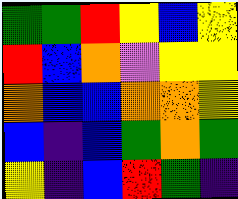[["green", "green", "red", "yellow", "blue", "yellow"], ["red", "blue", "orange", "violet", "yellow", "yellow"], ["orange", "blue", "blue", "orange", "orange", "yellow"], ["blue", "indigo", "blue", "green", "orange", "green"], ["yellow", "indigo", "blue", "red", "green", "indigo"]]